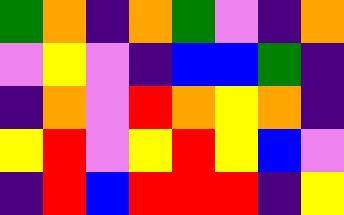[["green", "orange", "indigo", "orange", "green", "violet", "indigo", "orange"], ["violet", "yellow", "violet", "indigo", "blue", "blue", "green", "indigo"], ["indigo", "orange", "violet", "red", "orange", "yellow", "orange", "indigo"], ["yellow", "red", "violet", "yellow", "red", "yellow", "blue", "violet"], ["indigo", "red", "blue", "red", "red", "red", "indigo", "yellow"]]